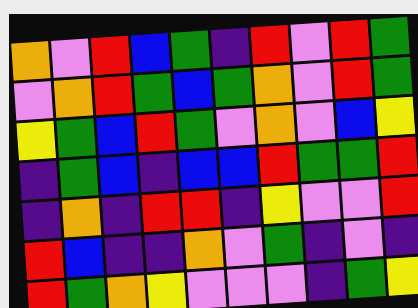[["orange", "violet", "red", "blue", "green", "indigo", "red", "violet", "red", "green"], ["violet", "orange", "red", "green", "blue", "green", "orange", "violet", "red", "green"], ["yellow", "green", "blue", "red", "green", "violet", "orange", "violet", "blue", "yellow"], ["indigo", "green", "blue", "indigo", "blue", "blue", "red", "green", "green", "red"], ["indigo", "orange", "indigo", "red", "red", "indigo", "yellow", "violet", "violet", "red"], ["red", "blue", "indigo", "indigo", "orange", "violet", "green", "indigo", "violet", "indigo"], ["red", "green", "orange", "yellow", "violet", "violet", "violet", "indigo", "green", "yellow"]]